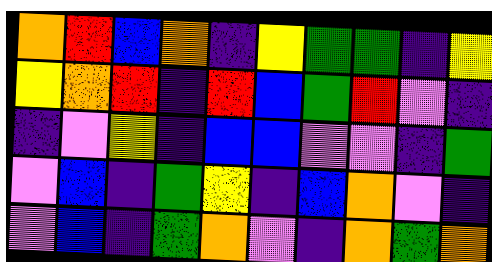[["orange", "red", "blue", "orange", "indigo", "yellow", "green", "green", "indigo", "yellow"], ["yellow", "orange", "red", "indigo", "red", "blue", "green", "red", "violet", "indigo"], ["indigo", "violet", "yellow", "indigo", "blue", "blue", "violet", "violet", "indigo", "green"], ["violet", "blue", "indigo", "green", "yellow", "indigo", "blue", "orange", "violet", "indigo"], ["violet", "blue", "indigo", "green", "orange", "violet", "indigo", "orange", "green", "orange"]]